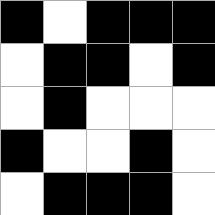[["black", "white", "black", "black", "black"], ["white", "black", "black", "white", "black"], ["white", "black", "white", "white", "white"], ["black", "white", "white", "black", "white"], ["white", "black", "black", "black", "white"]]